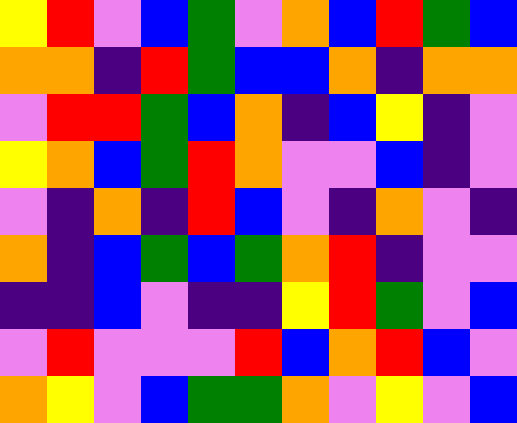[["yellow", "red", "violet", "blue", "green", "violet", "orange", "blue", "red", "green", "blue"], ["orange", "orange", "indigo", "red", "green", "blue", "blue", "orange", "indigo", "orange", "orange"], ["violet", "red", "red", "green", "blue", "orange", "indigo", "blue", "yellow", "indigo", "violet"], ["yellow", "orange", "blue", "green", "red", "orange", "violet", "violet", "blue", "indigo", "violet"], ["violet", "indigo", "orange", "indigo", "red", "blue", "violet", "indigo", "orange", "violet", "indigo"], ["orange", "indigo", "blue", "green", "blue", "green", "orange", "red", "indigo", "violet", "violet"], ["indigo", "indigo", "blue", "violet", "indigo", "indigo", "yellow", "red", "green", "violet", "blue"], ["violet", "red", "violet", "violet", "violet", "red", "blue", "orange", "red", "blue", "violet"], ["orange", "yellow", "violet", "blue", "green", "green", "orange", "violet", "yellow", "violet", "blue"]]